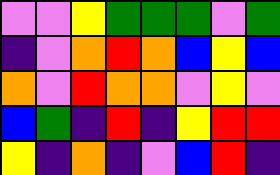[["violet", "violet", "yellow", "green", "green", "green", "violet", "green"], ["indigo", "violet", "orange", "red", "orange", "blue", "yellow", "blue"], ["orange", "violet", "red", "orange", "orange", "violet", "yellow", "violet"], ["blue", "green", "indigo", "red", "indigo", "yellow", "red", "red"], ["yellow", "indigo", "orange", "indigo", "violet", "blue", "red", "indigo"]]